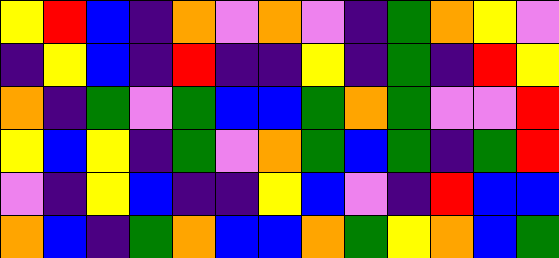[["yellow", "red", "blue", "indigo", "orange", "violet", "orange", "violet", "indigo", "green", "orange", "yellow", "violet"], ["indigo", "yellow", "blue", "indigo", "red", "indigo", "indigo", "yellow", "indigo", "green", "indigo", "red", "yellow"], ["orange", "indigo", "green", "violet", "green", "blue", "blue", "green", "orange", "green", "violet", "violet", "red"], ["yellow", "blue", "yellow", "indigo", "green", "violet", "orange", "green", "blue", "green", "indigo", "green", "red"], ["violet", "indigo", "yellow", "blue", "indigo", "indigo", "yellow", "blue", "violet", "indigo", "red", "blue", "blue"], ["orange", "blue", "indigo", "green", "orange", "blue", "blue", "orange", "green", "yellow", "orange", "blue", "green"]]